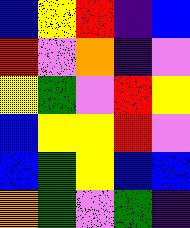[["blue", "yellow", "red", "indigo", "blue"], ["red", "violet", "orange", "indigo", "violet"], ["yellow", "green", "violet", "red", "yellow"], ["blue", "yellow", "yellow", "red", "violet"], ["blue", "green", "yellow", "blue", "blue"], ["orange", "green", "violet", "green", "indigo"]]